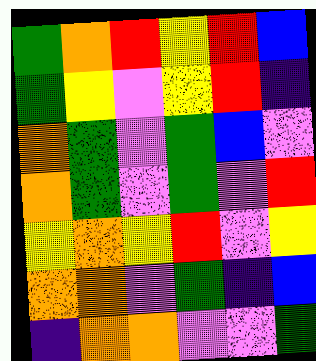[["green", "orange", "red", "yellow", "red", "blue"], ["green", "yellow", "violet", "yellow", "red", "indigo"], ["orange", "green", "violet", "green", "blue", "violet"], ["orange", "green", "violet", "green", "violet", "red"], ["yellow", "orange", "yellow", "red", "violet", "yellow"], ["orange", "orange", "violet", "green", "indigo", "blue"], ["indigo", "orange", "orange", "violet", "violet", "green"]]